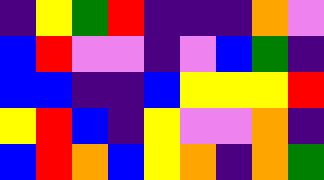[["indigo", "yellow", "green", "red", "indigo", "indigo", "indigo", "orange", "violet"], ["blue", "red", "violet", "violet", "indigo", "violet", "blue", "green", "indigo"], ["blue", "blue", "indigo", "indigo", "blue", "yellow", "yellow", "yellow", "red"], ["yellow", "red", "blue", "indigo", "yellow", "violet", "violet", "orange", "indigo"], ["blue", "red", "orange", "blue", "yellow", "orange", "indigo", "orange", "green"]]